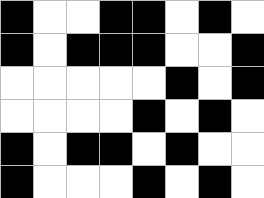[["black", "white", "white", "black", "black", "white", "black", "white"], ["black", "white", "black", "black", "black", "white", "white", "black"], ["white", "white", "white", "white", "white", "black", "white", "black"], ["white", "white", "white", "white", "black", "white", "black", "white"], ["black", "white", "black", "black", "white", "black", "white", "white"], ["black", "white", "white", "white", "black", "white", "black", "white"]]